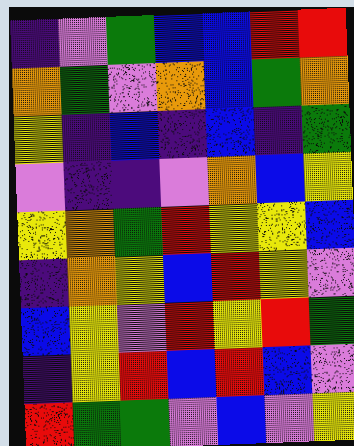[["indigo", "violet", "green", "blue", "blue", "red", "red"], ["orange", "green", "violet", "orange", "blue", "green", "orange"], ["yellow", "indigo", "blue", "indigo", "blue", "indigo", "green"], ["violet", "indigo", "indigo", "violet", "orange", "blue", "yellow"], ["yellow", "orange", "green", "red", "yellow", "yellow", "blue"], ["indigo", "orange", "yellow", "blue", "red", "yellow", "violet"], ["blue", "yellow", "violet", "red", "yellow", "red", "green"], ["indigo", "yellow", "red", "blue", "red", "blue", "violet"], ["red", "green", "green", "violet", "blue", "violet", "yellow"]]